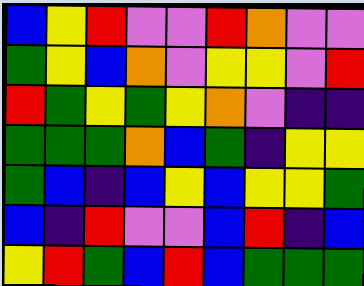[["blue", "yellow", "red", "violet", "violet", "red", "orange", "violet", "violet"], ["green", "yellow", "blue", "orange", "violet", "yellow", "yellow", "violet", "red"], ["red", "green", "yellow", "green", "yellow", "orange", "violet", "indigo", "indigo"], ["green", "green", "green", "orange", "blue", "green", "indigo", "yellow", "yellow"], ["green", "blue", "indigo", "blue", "yellow", "blue", "yellow", "yellow", "green"], ["blue", "indigo", "red", "violet", "violet", "blue", "red", "indigo", "blue"], ["yellow", "red", "green", "blue", "red", "blue", "green", "green", "green"]]